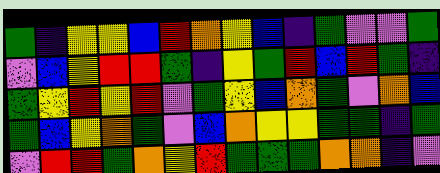[["green", "indigo", "yellow", "yellow", "blue", "red", "orange", "yellow", "blue", "indigo", "green", "violet", "violet", "green"], ["violet", "blue", "yellow", "red", "red", "green", "indigo", "yellow", "green", "red", "blue", "red", "green", "indigo"], ["green", "yellow", "red", "yellow", "red", "violet", "green", "yellow", "blue", "orange", "green", "violet", "orange", "blue"], ["green", "blue", "yellow", "orange", "green", "violet", "blue", "orange", "yellow", "yellow", "green", "green", "indigo", "green"], ["violet", "red", "red", "green", "orange", "yellow", "red", "green", "green", "green", "orange", "orange", "indigo", "violet"]]